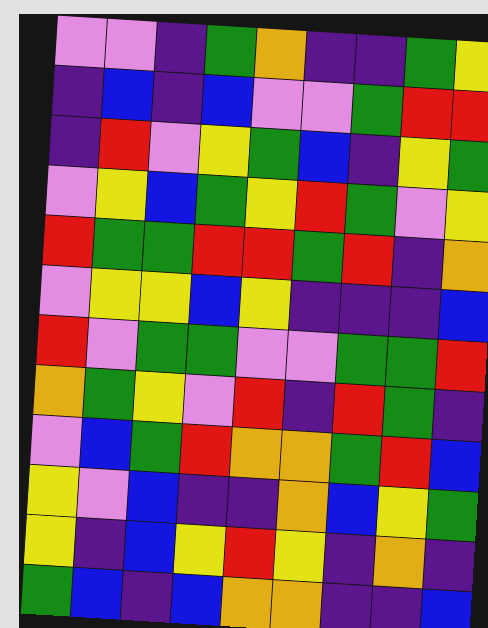[["violet", "violet", "indigo", "green", "orange", "indigo", "indigo", "green", "yellow"], ["indigo", "blue", "indigo", "blue", "violet", "violet", "green", "red", "red"], ["indigo", "red", "violet", "yellow", "green", "blue", "indigo", "yellow", "green"], ["violet", "yellow", "blue", "green", "yellow", "red", "green", "violet", "yellow"], ["red", "green", "green", "red", "red", "green", "red", "indigo", "orange"], ["violet", "yellow", "yellow", "blue", "yellow", "indigo", "indigo", "indigo", "blue"], ["red", "violet", "green", "green", "violet", "violet", "green", "green", "red"], ["orange", "green", "yellow", "violet", "red", "indigo", "red", "green", "indigo"], ["violet", "blue", "green", "red", "orange", "orange", "green", "red", "blue"], ["yellow", "violet", "blue", "indigo", "indigo", "orange", "blue", "yellow", "green"], ["yellow", "indigo", "blue", "yellow", "red", "yellow", "indigo", "orange", "indigo"], ["green", "blue", "indigo", "blue", "orange", "orange", "indigo", "indigo", "blue"]]